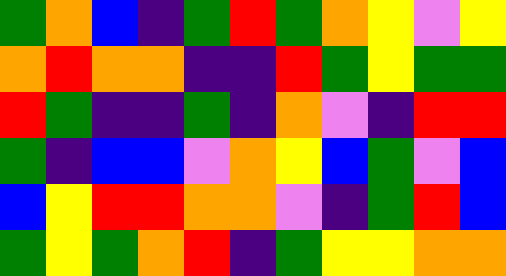[["green", "orange", "blue", "indigo", "green", "red", "green", "orange", "yellow", "violet", "yellow"], ["orange", "red", "orange", "orange", "indigo", "indigo", "red", "green", "yellow", "green", "green"], ["red", "green", "indigo", "indigo", "green", "indigo", "orange", "violet", "indigo", "red", "red"], ["green", "indigo", "blue", "blue", "violet", "orange", "yellow", "blue", "green", "violet", "blue"], ["blue", "yellow", "red", "red", "orange", "orange", "violet", "indigo", "green", "red", "blue"], ["green", "yellow", "green", "orange", "red", "indigo", "green", "yellow", "yellow", "orange", "orange"]]